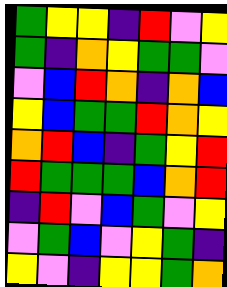[["green", "yellow", "yellow", "indigo", "red", "violet", "yellow"], ["green", "indigo", "orange", "yellow", "green", "green", "violet"], ["violet", "blue", "red", "orange", "indigo", "orange", "blue"], ["yellow", "blue", "green", "green", "red", "orange", "yellow"], ["orange", "red", "blue", "indigo", "green", "yellow", "red"], ["red", "green", "green", "green", "blue", "orange", "red"], ["indigo", "red", "violet", "blue", "green", "violet", "yellow"], ["violet", "green", "blue", "violet", "yellow", "green", "indigo"], ["yellow", "violet", "indigo", "yellow", "yellow", "green", "orange"]]